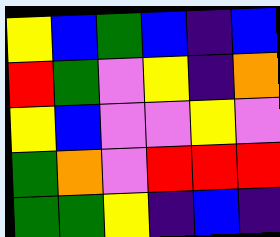[["yellow", "blue", "green", "blue", "indigo", "blue"], ["red", "green", "violet", "yellow", "indigo", "orange"], ["yellow", "blue", "violet", "violet", "yellow", "violet"], ["green", "orange", "violet", "red", "red", "red"], ["green", "green", "yellow", "indigo", "blue", "indigo"]]